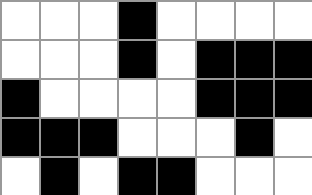[["white", "white", "white", "black", "white", "white", "white", "white"], ["white", "white", "white", "black", "white", "black", "black", "black"], ["black", "white", "white", "white", "white", "black", "black", "black"], ["black", "black", "black", "white", "white", "white", "black", "white"], ["white", "black", "white", "black", "black", "white", "white", "white"]]